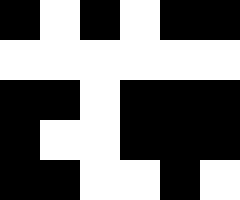[["black", "white", "black", "white", "black", "black"], ["white", "white", "white", "white", "white", "white"], ["black", "black", "white", "black", "black", "black"], ["black", "white", "white", "black", "black", "black"], ["black", "black", "white", "white", "black", "white"]]